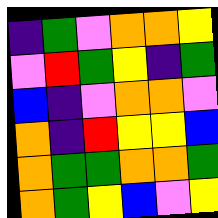[["indigo", "green", "violet", "orange", "orange", "yellow"], ["violet", "red", "green", "yellow", "indigo", "green"], ["blue", "indigo", "violet", "orange", "orange", "violet"], ["orange", "indigo", "red", "yellow", "yellow", "blue"], ["orange", "green", "green", "orange", "orange", "green"], ["orange", "green", "yellow", "blue", "violet", "yellow"]]